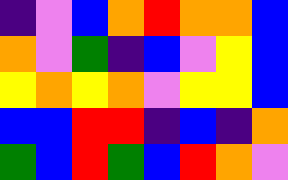[["indigo", "violet", "blue", "orange", "red", "orange", "orange", "blue"], ["orange", "violet", "green", "indigo", "blue", "violet", "yellow", "blue"], ["yellow", "orange", "yellow", "orange", "violet", "yellow", "yellow", "blue"], ["blue", "blue", "red", "red", "indigo", "blue", "indigo", "orange"], ["green", "blue", "red", "green", "blue", "red", "orange", "violet"]]